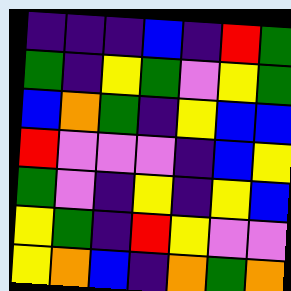[["indigo", "indigo", "indigo", "blue", "indigo", "red", "green"], ["green", "indigo", "yellow", "green", "violet", "yellow", "green"], ["blue", "orange", "green", "indigo", "yellow", "blue", "blue"], ["red", "violet", "violet", "violet", "indigo", "blue", "yellow"], ["green", "violet", "indigo", "yellow", "indigo", "yellow", "blue"], ["yellow", "green", "indigo", "red", "yellow", "violet", "violet"], ["yellow", "orange", "blue", "indigo", "orange", "green", "orange"]]